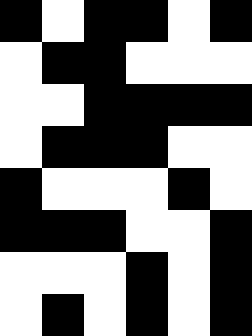[["black", "white", "black", "black", "white", "black"], ["white", "black", "black", "white", "white", "white"], ["white", "white", "black", "black", "black", "black"], ["white", "black", "black", "black", "white", "white"], ["black", "white", "white", "white", "black", "white"], ["black", "black", "black", "white", "white", "black"], ["white", "white", "white", "black", "white", "black"], ["white", "black", "white", "black", "white", "black"]]